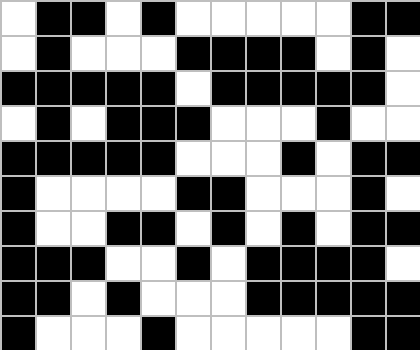[["white", "black", "black", "white", "black", "white", "white", "white", "white", "white", "black", "black"], ["white", "black", "white", "white", "white", "black", "black", "black", "black", "white", "black", "white"], ["black", "black", "black", "black", "black", "white", "black", "black", "black", "black", "black", "white"], ["white", "black", "white", "black", "black", "black", "white", "white", "white", "black", "white", "white"], ["black", "black", "black", "black", "black", "white", "white", "white", "black", "white", "black", "black"], ["black", "white", "white", "white", "white", "black", "black", "white", "white", "white", "black", "white"], ["black", "white", "white", "black", "black", "white", "black", "white", "black", "white", "black", "black"], ["black", "black", "black", "white", "white", "black", "white", "black", "black", "black", "black", "white"], ["black", "black", "white", "black", "white", "white", "white", "black", "black", "black", "black", "black"], ["black", "white", "white", "white", "black", "white", "white", "white", "white", "white", "black", "black"]]